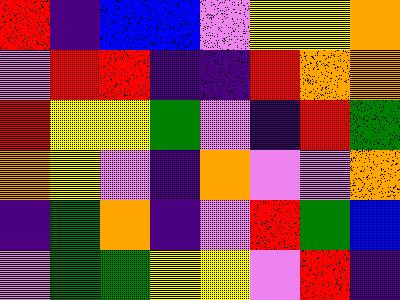[["red", "indigo", "blue", "blue", "violet", "yellow", "yellow", "orange"], ["violet", "red", "red", "indigo", "indigo", "red", "orange", "orange"], ["red", "yellow", "yellow", "green", "violet", "indigo", "red", "green"], ["orange", "yellow", "violet", "indigo", "orange", "violet", "violet", "orange"], ["indigo", "green", "orange", "indigo", "violet", "red", "green", "blue"], ["violet", "green", "green", "yellow", "yellow", "violet", "red", "indigo"]]